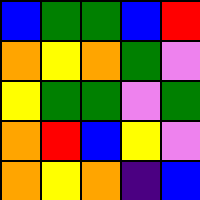[["blue", "green", "green", "blue", "red"], ["orange", "yellow", "orange", "green", "violet"], ["yellow", "green", "green", "violet", "green"], ["orange", "red", "blue", "yellow", "violet"], ["orange", "yellow", "orange", "indigo", "blue"]]